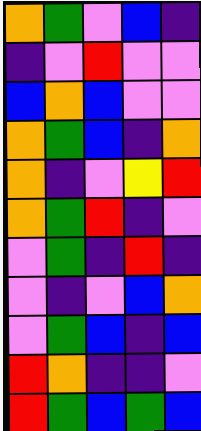[["orange", "green", "violet", "blue", "indigo"], ["indigo", "violet", "red", "violet", "violet"], ["blue", "orange", "blue", "violet", "violet"], ["orange", "green", "blue", "indigo", "orange"], ["orange", "indigo", "violet", "yellow", "red"], ["orange", "green", "red", "indigo", "violet"], ["violet", "green", "indigo", "red", "indigo"], ["violet", "indigo", "violet", "blue", "orange"], ["violet", "green", "blue", "indigo", "blue"], ["red", "orange", "indigo", "indigo", "violet"], ["red", "green", "blue", "green", "blue"]]